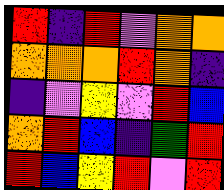[["red", "indigo", "red", "violet", "orange", "orange"], ["orange", "orange", "orange", "red", "orange", "indigo"], ["indigo", "violet", "yellow", "violet", "red", "blue"], ["orange", "red", "blue", "indigo", "green", "red"], ["red", "blue", "yellow", "red", "violet", "red"]]